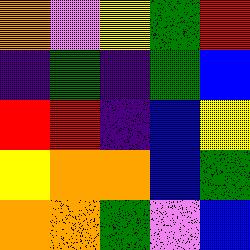[["orange", "violet", "yellow", "green", "red"], ["indigo", "green", "indigo", "green", "blue"], ["red", "red", "indigo", "blue", "yellow"], ["yellow", "orange", "orange", "blue", "green"], ["orange", "orange", "green", "violet", "blue"]]